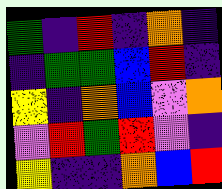[["green", "indigo", "red", "indigo", "orange", "indigo"], ["indigo", "green", "green", "blue", "red", "indigo"], ["yellow", "indigo", "orange", "blue", "violet", "orange"], ["violet", "red", "green", "red", "violet", "indigo"], ["yellow", "indigo", "indigo", "orange", "blue", "red"]]